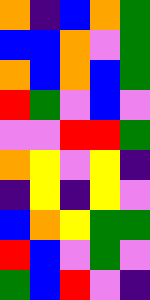[["orange", "indigo", "blue", "orange", "green"], ["blue", "blue", "orange", "violet", "green"], ["orange", "blue", "orange", "blue", "green"], ["red", "green", "violet", "blue", "violet"], ["violet", "violet", "red", "red", "green"], ["orange", "yellow", "violet", "yellow", "indigo"], ["indigo", "yellow", "indigo", "yellow", "violet"], ["blue", "orange", "yellow", "green", "green"], ["red", "blue", "violet", "green", "violet"], ["green", "blue", "red", "violet", "indigo"]]